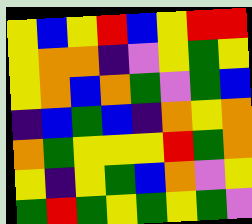[["yellow", "blue", "yellow", "red", "blue", "yellow", "red", "red"], ["yellow", "orange", "orange", "indigo", "violet", "yellow", "green", "yellow"], ["yellow", "orange", "blue", "orange", "green", "violet", "green", "blue"], ["indigo", "blue", "green", "blue", "indigo", "orange", "yellow", "orange"], ["orange", "green", "yellow", "yellow", "yellow", "red", "green", "orange"], ["yellow", "indigo", "yellow", "green", "blue", "orange", "violet", "yellow"], ["green", "red", "green", "yellow", "green", "yellow", "green", "violet"]]